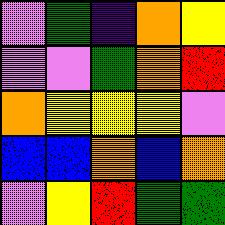[["violet", "green", "indigo", "orange", "yellow"], ["violet", "violet", "green", "orange", "red"], ["orange", "yellow", "yellow", "yellow", "violet"], ["blue", "blue", "orange", "blue", "orange"], ["violet", "yellow", "red", "green", "green"]]